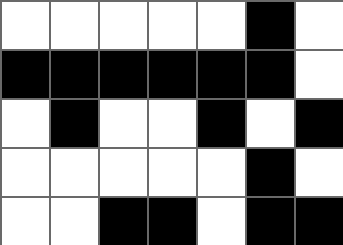[["white", "white", "white", "white", "white", "black", "white"], ["black", "black", "black", "black", "black", "black", "white"], ["white", "black", "white", "white", "black", "white", "black"], ["white", "white", "white", "white", "white", "black", "white"], ["white", "white", "black", "black", "white", "black", "black"]]